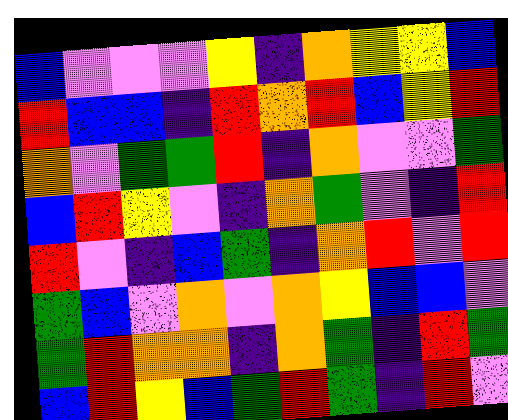[["blue", "violet", "violet", "violet", "yellow", "indigo", "orange", "yellow", "yellow", "blue"], ["red", "blue", "blue", "indigo", "red", "orange", "red", "blue", "yellow", "red"], ["orange", "violet", "green", "green", "red", "indigo", "orange", "violet", "violet", "green"], ["blue", "red", "yellow", "violet", "indigo", "orange", "green", "violet", "indigo", "red"], ["red", "violet", "indigo", "blue", "green", "indigo", "orange", "red", "violet", "red"], ["green", "blue", "violet", "orange", "violet", "orange", "yellow", "blue", "blue", "violet"], ["green", "red", "orange", "orange", "indigo", "orange", "green", "indigo", "red", "green"], ["blue", "red", "yellow", "blue", "green", "red", "green", "indigo", "red", "violet"]]